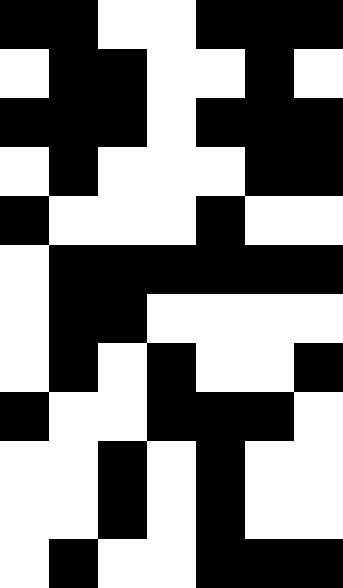[["black", "black", "white", "white", "black", "black", "black"], ["white", "black", "black", "white", "white", "black", "white"], ["black", "black", "black", "white", "black", "black", "black"], ["white", "black", "white", "white", "white", "black", "black"], ["black", "white", "white", "white", "black", "white", "white"], ["white", "black", "black", "black", "black", "black", "black"], ["white", "black", "black", "white", "white", "white", "white"], ["white", "black", "white", "black", "white", "white", "black"], ["black", "white", "white", "black", "black", "black", "white"], ["white", "white", "black", "white", "black", "white", "white"], ["white", "white", "black", "white", "black", "white", "white"], ["white", "black", "white", "white", "black", "black", "black"]]